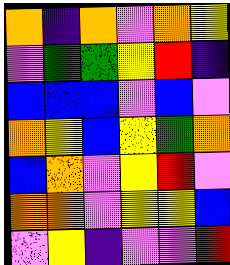[["orange", "indigo", "orange", "violet", "orange", "yellow"], ["violet", "green", "green", "yellow", "red", "indigo"], ["blue", "blue", "blue", "violet", "blue", "violet"], ["orange", "yellow", "blue", "yellow", "green", "orange"], ["blue", "orange", "violet", "yellow", "red", "violet"], ["orange", "orange", "violet", "yellow", "yellow", "blue"], ["violet", "yellow", "indigo", "violet", "violet", "red"]]